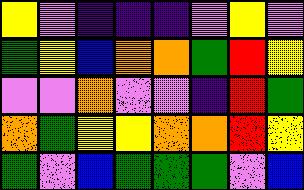[["yellow", "violet", "indigo", "indigo", "indigo", "violet", "yellow", "violet"], ["green", "yellow", "blue", "orange", "orange", "green", "red", "yellow"], ["violet", "violet", "orange", "violet", "violet", "indigo", "red", "green"], ["orange", "green", "yellow", "yellow", "orange", "orange", "red", "yellow"], ["green", "violet", "blue", "green", "green", "green", "violet", "blue"]]